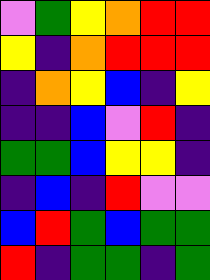[["violet", "green", "yellow", "orange", "red", "red"], ["yellow", "indigo", "orange", "red", "red", "red"], ["indigo", "orange", "yellow", "blue", "indigo", "yellow"], ["indigo", "indigo", "blue", "violet", "red", "indigo"], ["green", "green", "blue", "yellow", "yellow", "indigo"], ["indigo", "blue", "indigo", "red", "violet", "violet"], ["blue", "red", "green", "blue", "green", "green"], ["red", "indigo", "green", "green", "indigo", "green"]]